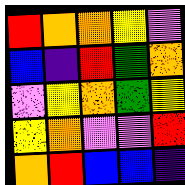[["red", "orange", "orange", "yellow", "violet"], ["blue", "indigo", "red", "green", "orange"], ["violet", "yellow", "orange", "green", "yellow"], ["yellow", "orange", "violet", "violet", "red"], ["orange", "red", "blue", "blue", "indigo"]]